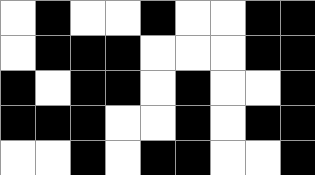[["white", "black", "white", "white", "black", "white", "white", "black", "black"], ["white", "black", "black", "black", "white", "white", "white", "black", "black"], ["black", "white", "black", "black", "white", "black", "white", "white", "black"], ["black", "black", "black", "white", "white", "black", "white", "black", "black"], ["white", "white", "black", "white", "black", "black", "white", "white", "black"]]